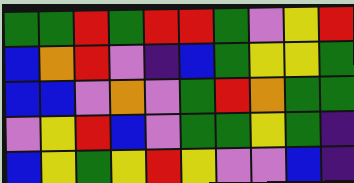[["green", "green", "red", "green", "red", "red", "green", "violet", "yellow", "red"], ["blue", "orange", "red", "violet", "indigo", "blue", "green", "yellow", "yellow", "green"], ["blue", "blue", "violet", "orange", "violet", "green", "red", "orange", "green", "green"], ["violet", "yellow", "red", "blue", "violet", "green", "green", "yellow", "green", "indigo"], ["blue", "yellow", "green", "yellow", "red", "yellow", "violet", "violet", "blue", "indigo"]]